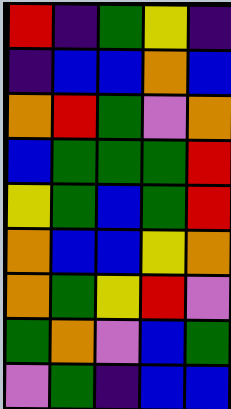[["red", "indigo", "green", "yellow", "indigo"], ["indigo", "blue", "blue", "orange", "blue"], ["orange", "red", "green", "violet", "orange"], ["blue", "green", "green", "green", "red"], ["yellow", "green", "blue", "green", "red"], ["orange", "blue", "blue", "yellow", "orange"], ["orange", "green", "yellow", "red", "violet"], ["green", "orange", "violet", "blue", "green"], ["violet", "green", "indigo", "blue", "blue"]]